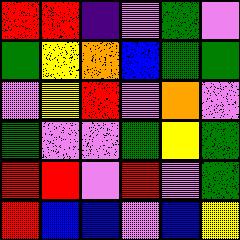[["red", "red", "indigo", "violet", "green", "violet"], ["green", "yellow", "orange", "blue", "green", "green"], ["violet", "yellow", "red", "violet", "orange", "violet"], ["green", "violet", "violet", "green", "yellow", "green"], ["red", "red", "violet", "red", "violet", "green"], ["red", "blue", "blue", "violet", "blue", "yellow"]]